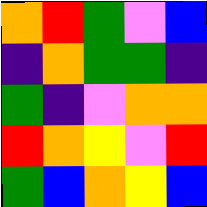[["orange", "red", "green", "violet", "blue"], ["indigo", "orange", "green", "green", "indigo"], ["green", "indigo", "violet", "orange", "orange"], ["red", "orange", "yellow", "violet", "red"], ["green", "blue", "orange", "yellow", "blue"]]